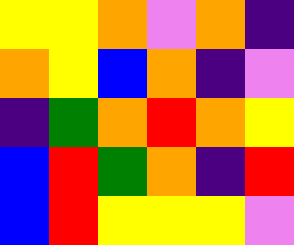[["yellow", "yellow", "orange", "violet", "orange", "indigo"], ["orange", "yellow", "blue", "orange", "indigo", "violet"], ["indigo", "green", "orange", "red", "orange", "yellow"], ["blue", "red", "green", "orange", "indigo", "red"], ["blue", "red", "yellow", "yellow", "yellow", "violet"]]